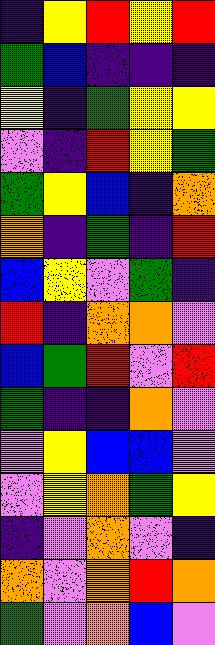[["indigo", "yellow", "red", "yellow", "red"], ["green", "blue", "indigo", "indigo", "indigo"], ["yellow", "indigo", "green", "yellow", "yellow"], ["violet", "indigo", "red", "yellow", "green"], ["green", "yellow", "blue", "indigo", "orange"], ["orange", "indigo", "green", "indigo", "red"], ["blue", "yellow", "violet", "green", "indigo"], ["red", "indigo", "orange", "orange", "violet"], ["blue", "green", "red", "violet", "red"], ["green", "indigo", "indigo", "orange", "violet"], ["violet", "yellow", "blue", "blue", "violet"], ["violet", "yellow", "orange", "green", "yellow"], ["indigo", "violet", "orange", "violet", "indigo"], ["orange", "violet", "orange", "red", "orange"], ["green", "violet", "orange", "blue", "violet"]]